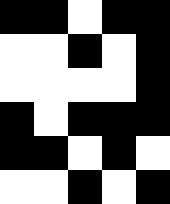[["black", "black", "white", "black", "black"], ["white", "white", "black", "white", "black"], ["white", "white", "white", "white", "black"], ["black", "white", "black", "black", "black"], ["black", "black", "white", "black", "white"], ["white", "white", "black", "white", "black"]]